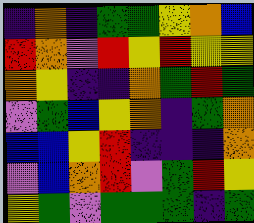[["indigo", "orange", "indigo", "green", "green", "yellow", "orange", "blue"], ["red", "orange", "violet", "red", "yellow", "red", "yellow", "yellow"], ["orange", "yellow", "indigo", "indigo", "orange", "green", "red", "green"], ["violet", "green", "blue", "yellow", "orange", "indigo", "green", "orange"], ["blue", "blue", "yellow", "red", "indigo", "indigo", "indigo", "orange"], ["violet", "blue", "orange", "red", "violet", "green", "red", "yellow"], ["yellow", "green", "violet", "green", "green", "green", "indigo", "green"]]